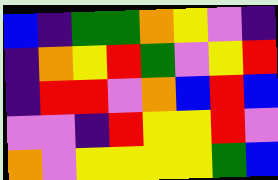[["blue", "indigo", "green", "green", "orange", "yellow", "violet", "indigo"], ["indigo", "orange", "yellow", "red", "green", "violet", "yellow", "red"], ["indigo", "red", "red", "violet", "orange", "blue", "red", "blue"], ["violet", "violet", "indigo", "red", "yellow", "yellow", "red", "violet"], ["orange", "violet", "yellow", "yellow", "yellow", "yellow", "green", "blue"]]